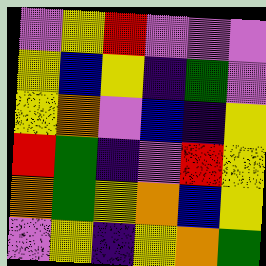[["violet", "yellow", "red", "violet", "violet", "violet"], ["yellow", "blue", "yellow", "indigo", "green", "violet"], ["yellow", "orange", "violet", "blue", "indigo", "yellow"], ["red", "green", "indigo", "violet", "red", "yellow"], ["orange", "green", "yellow", "orange", "blue", "yellow"], ["violet", "yellow", "indigo", "yellow", "orange", "green"]]